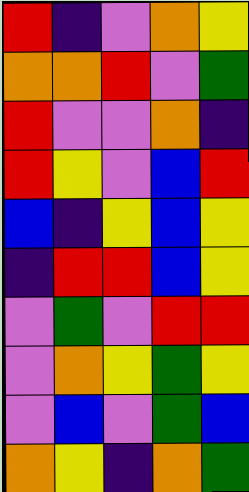[["red", "indigo", "violet", "orange", "yellow"], ["orange", "orange", "red", "violet", "green"], ["red", "violet", "violet", "orange", "indigo"], ["red", "yellow", "violet", "blue", "red"], ["blue", "indigo", "yellow", "blue", "yellow"], ["indigo", "red", "red", "blue", "yellow"], ["violet", "green", "violet", "red", "red"], ["violet", "orange", "yellow", "green", "yellow"], ["violet", "blue", "violet", "green", "blue"], ["orange", "yellow", "indigo", "orange", "green"]]